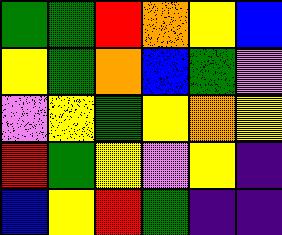[["green", "green", "red", "orange", "yellow", "blue"], ["yellow", "green", "orange", "blue", "green", "violet"], ["violet", "yellow", "green", "yellow", "orange", "yellow"], ["red", "green", "yellow", "violet", "yellow", "indigo"], ["blue", "yellow", "red", "green", "indigo", "indigo"]]